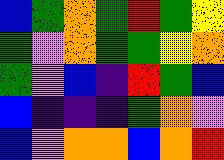[["blue", "green", "orange", "green", "red", "green", "yellow"], ["green", "violet", "orange", "green", "green", "yellow", "orange"], ["green", "violet", "blue", "indigo", "red", "green", "blue"], ["blue", "indigo", "indigo", "indigo", "green", "orange", "violet"], ["blue", "violet", "orange", "orange", "blue", "orange", "red"]]